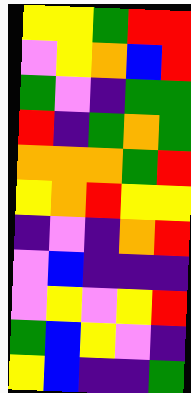[["yellow", "yellow", "green", "red", "red"], ["violet", "yellow", "orange", "blue", "red"], ["green", "violet", "indigo", "green", "green"], ["red", "indigo", "green", "orange", "green"], ["orange", "orange", "orange", "green", "red"], ["yellow", "orange", "red", "yellow", "yellow"], ["indigo", "violet", "indigo", "orange", "red"], ["violet", "blue", "indigo", "indigo", "indigo"], ["violet", "yellow", "violet", "yellow", "red"], ["green", "blue", "yellow", "violet", "indigo"], ["yellow", "blue", "indigo", "indigo", "green"]]